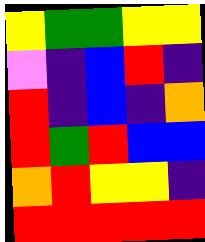[["yellow", "green", "green", "yellow", "yellow"], ["violet", "indigo", "blue", "red", "indigo"], ["red", "indigo", "blue", "indigo", "orange"], ["red", "green", "red", "blue", "blue"], ["orange", "red", "yellow", "yellow", "indigo"], ["red", "red", "red", "red", "red"]]